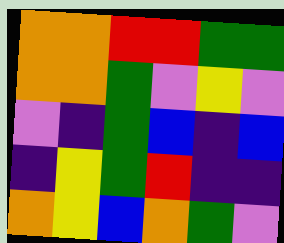[["orange", "orange", "red", "red", "green", "green"], ["orange", "orange", "green", "violet", "yellow", "violet"], ["violet", "indigo", "green", "blue", "indigo", "blue"], ["indigo", "yellow", "green", "red", "indigo", "indigo"], ["orange", "yellow", "blue", "orange", "green", "violet"]]